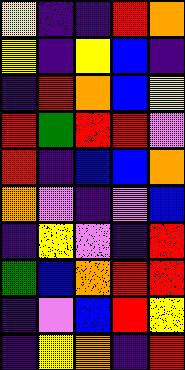[["yellow", "indigo", "indigo", "red", "orange"], ["yellow", "indigo", "yellow", "blue", "indigo"], ["indigo", "red", "orange", "blue", "yellow"], ["red", "green", "red", "red", "violet"], ["red", "indigo", "blue", "blue", "orange"], ["orange", "violet", "indigo", "violet", "blue"], ["indigo", "yellow", "violet", "indigo", "red"], ["green", "blue", "orange", "red", "red"], ["indigo", "violet", "blue", "red", "yellow"], ["indigo", "yellow", "orange", "indigo", "red"]]